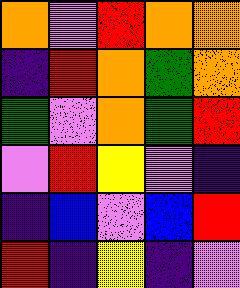[["orange", "violet", "red", "orange", "orange"], ["indigo", "red", "orange", "green", "orange"], ["green", "violet", "orange", "green", "red"], ["violet", "red", "yellow", "violet", "indigo"], ["indigo", "blue", "violet", "blue", "red"], ["red", "indigo", "yellow", "indigo", "violet"]]